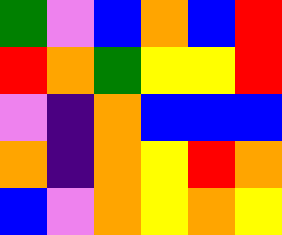[["green", "violet", "blue", "orange", "blue", "red"], ["red", "orange", "green", "yellow", "yellow", "red"], ["violet", "indigo", "orange", "blue", "blue", "blue"], ["orange", "indigo", "orange", "yellow", "red", "orange"], ["blue", "violet", "orange", "yellow", "orange", "yellow"]]